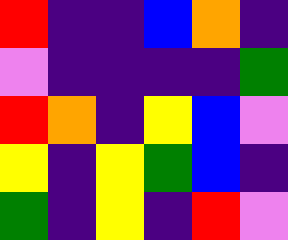[["red", "indigo", "indigo", "blue", "orange", "indigo"], ["violet", "indigo", "indigo", "indigo", "indigo", "green"], ["red", "orange", "indigo", "yellow", "blue", "violet"], ["yellow", "indigo", "yellow", "green", "blue", "indigo"], ["green", "indigo", "yellow", "indigo", "red", "violet"]]